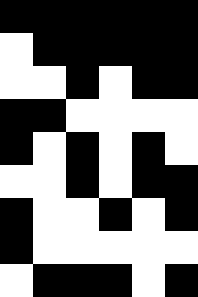[["black", "black", "black", "black", "black", "black"], ["white", "black", "black", "black", "black", "black"], ["white", "white", "black", "white", "black", "black"], ["black", "black", "white", "white", "white", "white"], ["black", "white", "black", "white", "black", "white"], ["white", "white", "black", "white", "black", "black"], ["black", "white", "white", "black", "white", "black"], ["black", "white", "white", "white", "white", "white"], ["white", "black", "black", "black", "white", "black"]]